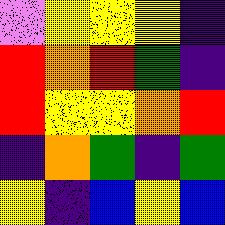[["violet", "yellow", "yellow", "yellow", "indigo"], ["red", "orange", "red", "green", "indigo"], ["red", "yellow", "yellow", "orange", "red"], ["indigo", "orange", "green", "indigo", "green"], ["yellow", "indigo", "blue", "yellow", "blue"]]